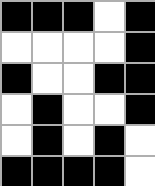[["black", "black", "black", "white", "black"], ["white", "white", "white", "white", "black"], ["black", "white", "white", "black", "black"], ["white", "black", "white", "white", "black"], ["white", "black", "white", "black", "white"], ["black", "black", "black", "black", "white"]]